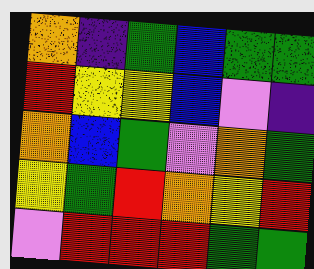[["orange", "indigo", "green", "blue", "green", "green"], ["red", "yellow", "yellow", "blue", "violet", "indigo"], ["orange", "blue", "green", "violet", "orange", "green"], ["yellow", "green", "red", "orange", "yellow", "red"], ["violet", "red", "red", "red", "green", "green"]]